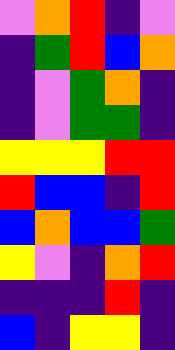[["violet", "orange", "red", "indigo", "violet"], ["indigo", "green", "red", "blue", "orange"], ["indigo", "violet", "green", "orange", "indigo"], ["indigo", "violet", "green", "green", "indigo"], ["yellow", "yellow", "yellow", "red", "red"], ["red", "blue", "blue", "indigo", "red"], ["blue", "orange", "blue", "blue", "green"], ["yellow", "violet", "indigo", "orange", "red"], ["indigo", "indigo", "indigo", "red", "indigo"], ["blue", "indigo", "yellow", "yellow", "indigo"]]